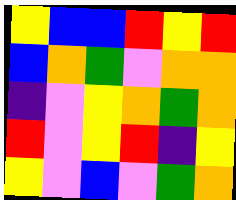[["yellow", "blue", "blue", "red", "yellow", "red"], ["blue", "orange", "green", "violet", "orange", "orange"], ["indigo", "violet", "yellow", "orange", "green", "orange"], ["red", "violet", "yellow", "red", "indigo", "yellow"], ["yellow", "violet", "blue", "violet", "green", "orange"]]